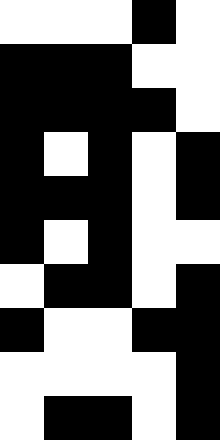[["white", "white", "white", "black", "white"], ["black", "black", "black", "white", "white"], ["black", "black", "black", "black", "white"], ["black", "white", "black", "white", "black"], ["black", "black", "black", "white", "black"], ["black", "white", "black", "white", "white"], ["white", "black", "black", "white", "black"], ["black", "white", "white", "black", "black"], ["white", "white", "white", "white", "black"], ["white", "black", "black", "white", "black"]]